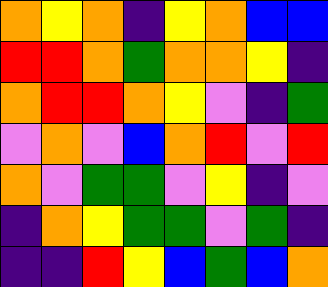[["orange", "yellow", "orange", "indigo", "yellow", "orange", "blue", "blue"], ["red", "red", "orange", "green", "orange", "orange", "yellow", "indigo"], ["orange", "red", "red", "orange", "yellow", "violet", "indigo", "green"], ["violet", "orange", "violet", "blue", "orange", "red", "violet", "red"], ["orange", "violet", "green", "green", "violet", "yellow", "indigo", "violet"], ["indigo", "orange", "yellow", "green", "green", "violet", "green", "indigo"], ["indigo", "indigo", "red", "yellow", "blue", "green", "blue", "orange"]]